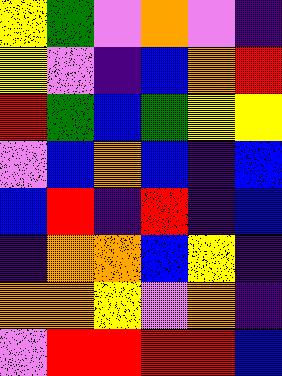[["yellow", "green", "violet", "orange", "violet", "indigo"], ["yellow", "violet", "indigo", "blue", "orange", "red"], ["red", "green", "blue", "green", "yellow", "yellow"], ["violet", "blue", "orange", "blue", "indigo", "blue"], ["blue", "red", "indigo", "red", "indigo", "blue"], ["indigo", "orange", "orange", "blue", "yellow", "indigo"], ["orange", "orange", "yellow", "violet", "orange", "indigo"], ["violet", "red", "red", "red", "red", "blue"]]